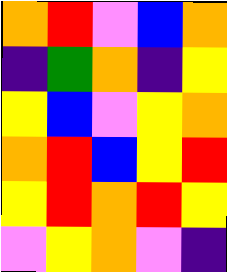[["orange", "red", "violet", "blue", "orange"], ["indigo", "green", "orange", "indigo", "yellow"], ["yellow", "blue", "violet", "yellow", "orange"], ["orange", "red", "blue", "yellow", "red"], ["yellow", "red", "orange", "red", "yellow"], ["violet", "yellow", "orange", "violet", "indigo"]]